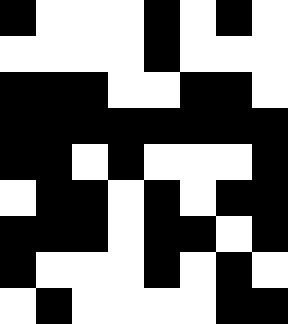[["black", "white", "white", "white", "black", "white", "black", "white"], ["white", "white", "white", "white", "black", "white", "white", "white"], ["black", "black", "black", "white", "white", "black", "black", "white"], ["black", "black", "black", "black", "black", "black", "black", "black"], ["black", "black", "white", "black", "white", "white", "white", "black"], ["white", "black", "black", "white", "black", "white", "black", "black"], ["black", "black", "black", "white", "black", "black", "white", "black"], ["black", "white", "white", "white", "black", "white", "black", "white"], ["white", "black", "white", "white", "white", "white", "black", "black"]]